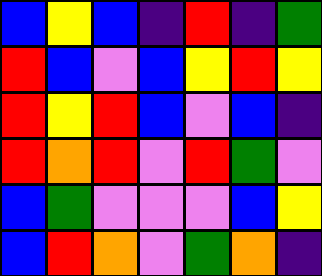[["blue", "yellow", "blue", "indigo", "red", "indigo", "green"], ["red", "blue", "violet", "blue", "yellow", "red", "yellow"], ["red", "yellow", "red", "blue", "violet", "blue", "indigo"], ["red", "orange", "red", "violet", "red", "green", "violet"], ["blue", "green", "violet", "violet", "violet", "blue", "yellow"], ["blue", "red", "orange", "violet", "green", "orange", "indigo"]]